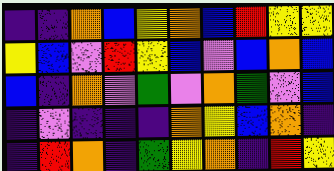[["indigo", "indigo", "orange", "blue", "yellow", "orange", "blue", "red", "yellow", "yellow"], ["yellow", "blue", "violet", "red", "yellow", "blue", "violet", "blue", "orange", "blue"], ["blue", "indigo", "orange", "violet", "green", "violet", "orange", "green", "violet", "blue"], ["indigo", "violet", "indigo", "indigo", "indigo", "orange", "yellow", "blue", "orange", "indigo"], ["indigo", "red", "orange", "indigo", "green", "yellow", "orange", "indigo", "red", "yellow"]]